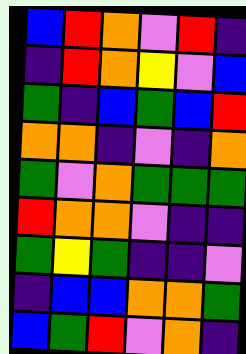[["blue", "red", "orange", "violet", "red", "indigo"], ["indigo", "red", "orange", "yellow", "violet", "blue"], ["green", "indigo", "blue", "green", "blue", "red"], ["orange", "orange", "indigo", "violet", "indigo", "orange"], ["green", "violet", "orange", "green", "green", "green"], ["red", "orange", "orange", "violet", "indigo", "indigo"], ["green", "yellow", "green", "indigo", "indigo", "violet"], ["indigo", "blue", "blue", "orange", "orange", "green"], ["blue", "green", "red", "violet", "orange", "indigo"]]